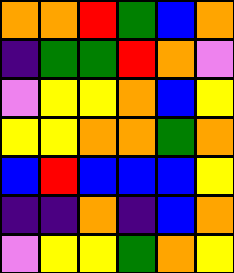[["orange", "orange", "red", "green", "blue", "orange"], ["indigo", "green", "green", "red", "orange", "violet"], ["violet", "yellow", "yellow", "orange", "blue", "yellow"], ["yellow", "yellow", "orange", "orange", "green", "orange"], ["blue", "red", "blue", "blue", "blue", "yellow"], ["indigo", "indigo", "orange", "indigo", "blue", "orange"], ["violet", "yellow", "yellow", "green", "orange", "yellow"]]